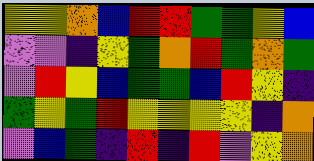[["yellow", "yellow", "orange", "blue", "red", "red", "green", "green", "yellow", "blue"], ["violet", "violet", "indigo", "yellow", "green", "orange", "red", "green", "orange", "green"], ["violet", "red", "yellow", "blue", "green", "green", "blue", "red", "yellow", "indigo"], ["green", "yellow", "green", "red", "yellow", "yellow", "yellow", "yellow", "indigo", "orange"], ["violet", "blue", "green", "indigo", "red", "indigo", "red", "violet", "yellow", "orange"]]